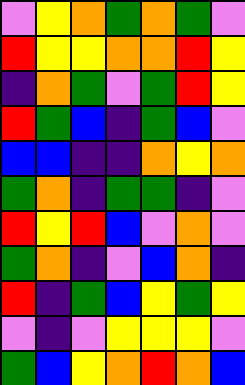[["violet", "yellow", "orange", "green", "orange", "green", "violet"], ["red", "yellow", "yellow", "orange", "orange", "red", "yellow"], ["indigo", "orange", "green", "violet", "green", "red", "yellow"], ["red", "green", "blue", "indigo", "green", "blue", "violet"], ["blue", "blue", "indigo", "indigo", "orange", "yellow", "orange"], ["green", "orange", "indigo", "green", "green", "indigo", "violet"], ["red", "yellow", "red", "blue", "violet", "orange", "violet"], ["green", "orange", "indigo", "violet", "blue", "orange", "indigo"], ["red", "indigo", "green", "blue", "yellow", "green", "yellow"], ["violet", "indigo", "violet", "yellow", "yellow", "yellow", "violet"], ["green", "blue", "yellow", "orange", "red", "orange", "blue"]]